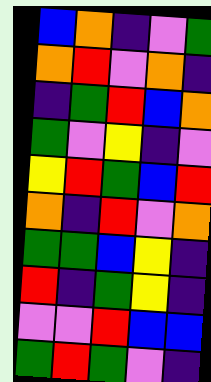[["blue", "orange", "indigo", "violet", "green"], ["orange", "red", "violet", "orange", "indigo"], ["indigo", "green", "red", "blue", "orange"], ["green", "violet", "yellow", "indigo", "violet"], ["yellow", "red", "green", "blue", "red"], ["orange", "indigo", "red", "violet", "orange"], ["green", "green", "blue", "yellow", "indigo"], ["red", "indigo", "green", "yellow", "indigo"], ["violet", "violet", "red", "blue", "blue"], ["green", "red", "green", "violet", "indigo"]]